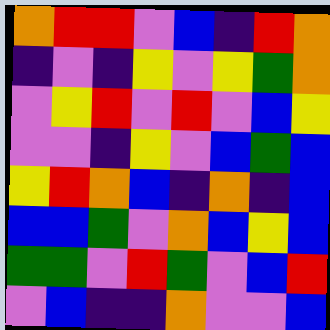[["orange", "red", "red", "violet", "blue", "indigo", "red", "orange"], ["indigo", "violet", "indigo", "yellow", "violet", "yellow", "green", "orange"], ["violet", "yellow", "red", "violet", "red", "violet", "blue", "yellow"], ["violet", "violet", "indigo", "yellow", "violet", "blue", "green", "blue"], ["yellow", "red", "orange", "blue", "indigo", "orange", "indigo", "blue"], ["blue", "blue", "green", "violet", "orange", "blue", "yellow", "blue"], ["green", "green", "violet", "red", "green", "violet", "blue", "red"], ["violet", "blue", "indigo", "indigo", "orange", "violet", "violet", "blue"]]